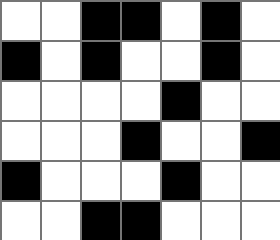[["white", "white", "black", "black", "white", "black", "white"], ["black", "white", "black", "white", "white", "black", "white"], ["white", "white", "white", "white", "black", "white", "white"], ["white", "white", "white", "black", "white", "white", "black"], ["black", "white", "white", "white", "black", "white", "white"], ["white", "white", "black", "black", "white", "white", "white"]]